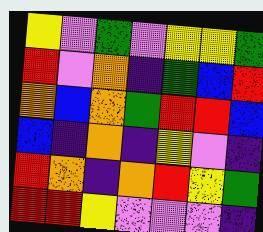[["yellow", "violet", "green", "violet", "yellow", "yellow", "green"], ["red", "violet", "orange", "indigo", "green", "blue", "red"], ["orange", "blue", "orange", "green", "red", "red", "blue"], ["blue", "indigo", "orange", "indigo", "yellow", "violet", "indigo"], ["red", "orange", "indigo", "orange", "red", "yellow", "green"], ["red", "red", "yellow", "violet", "violet", "violet", "indigo"]]